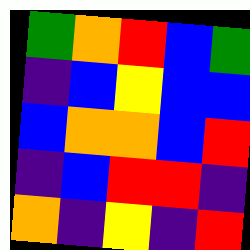[["green", "orange", "red", "blue", "green"], ["indigo", "blue", "yellow", "blue", "blue"], ["blue", "orange", "orange", "blue", "red"], ["indigo", "blue", "red", "red", "indigo"], ["orange", "indigo", "yellow", "indigo", "red"]]